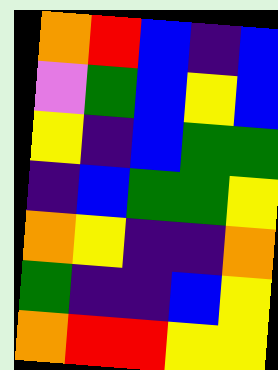[["orange", "red", "blue", "indigo", "blue"], ["violet", "green", "blue", "yellow", "blue"], ["yellow", "indigo", "blue", "green", "green"], ["indigo", "blue", "green", "green", "yellow"], ["orange", "yellow", "indigo", "indigo", "orange"], ["green", "indigo", "indigo", "blue", "yellow"], ["orange", "red", "red", "yellow", "yellow"]]